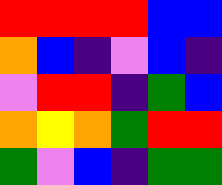[["red", "red", "red", "red", "blue", "blue"], ["orange", "blue", "indigo", "violet", "blue", "indigo"], ["violet", "red", "red", "indigo", "green", "blue"], ["orange", "yellow", "orange", "green", "red", "red"], ["green", "violet", "blue", "indigo", "green", "green"]]